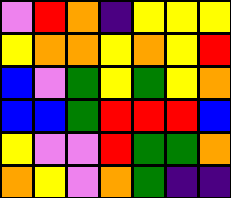[["violet", "red", "orange", "indigo", "yellow", "yellow", "yellow"], ["yellow", "orange", "orange", "yellow", "orange", "yellow", "red"], ["blue", "violet", "green", "yellow", "green", "yellow", "orange"], ["blue", "blue", "green", "red", "red", "red", "blue"], ["yellow", "violet", "violet", "red", "green", "green", "orange"], ["orange", "yellow", "violet", "orange", "green", "indigo", "indigo"]]